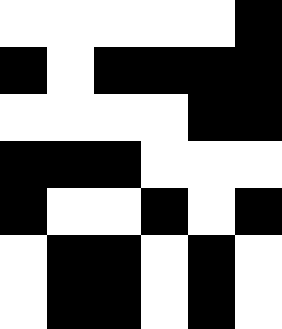[["white", "white", "white", "white", "white", "black"], ["black", "white", "black", "black", "black", "black"], ["white", "white", "white", "white", "black", "black"], ["black", "black", "black", "white", "white", "white"], ["black", "white", "white", "black", "white", "black"], ["white", "black", "black", "white", "black", "white"], ["white", "black", "black", "white", "black", "white"]]